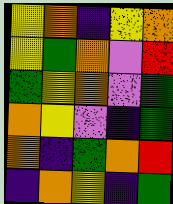[["yellow", "orange", "indigo", "yellow", "orange"], ["yellow", "green", "orange", "violet", "red"], ["green", "yellow", "orange", "violet", "green"], ["orange", "yellow", "violet", "indigo", "green"], ["orange", "indigo", "green", "orange", "red"], ["indigo", "orange", "yellow", "indigo", "green"]]